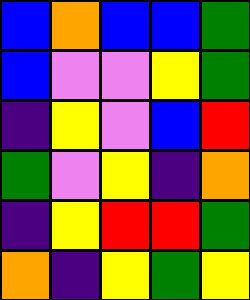[["blue", "orange", "blue", "blue", "green"], ["blue", "violet", "violet", "yellow", "green"], ["indigo", "yellow", "violet", "blue", "red"], ["green", "violet", "yellow", "indigo", "orange"], ["indigo", "yellow", "red", "red", "green"], ["orange", "indigo", "yellow", "green", "yellow"]]